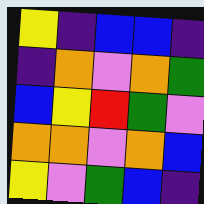[["yellow", "indigo", "blue", "blue", "indigo"], ["indigo", "orange", "violet", "orange", "green"], ["blue", "yellow", "red", "green", "violet"], ["orange", "orange", "violet", "orange", "blue"], ["yellow", "violet", "green", "blue", "indigo"]]